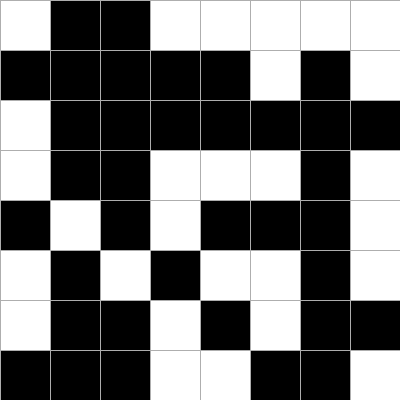[["white", "black", "black", "white", "white", "white", "white", "white"], ["black", "black", "black", "black", "black", "white", "black", "white"], ["white", "black", "black", "black", "black", "black", "black", "black"], ["white", "black", "black", "white", "white", "white", "black", "white"], ["black", "white", "black", "white", "black", "black", "black", "white"], ["white", "black", "white", "black", "white", "white", "black", "white"], ["white", "black", "black", "white", "black", "white", "black", "black"], ["black", "black", "black", "white", "white", "black", "black", "white"]]